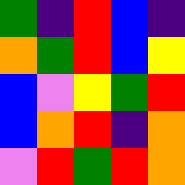[["green", "indigo", "red", "blue", "indigo"], ["orange", "green", "red", "blue", "yellow"], ["blue", "violet", "yellow", "green", "red"], ["blue", "orange", "red", "indigo", "orange"], ["violet", "red", "green", "red", "orange"]]